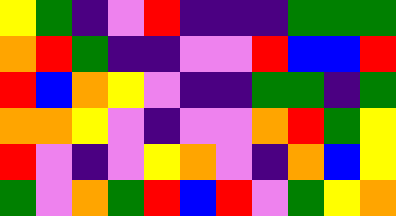[["yellow", "green", "indigo", "violet", "red", "indigo", "indigo", "indigo", "green", "green", "green"], ["orange", "red", "green", "indigo", "indigo", "violet", "violet", "red", "blue", "blue", "red"], ["red", "blue", "orange", "yellow", "violet", "indigo", "indigo", "green", "green", "indigo", "green"], ["orange", "orange", "yellow", "violet", "indigo", "violet", "violet", "orange", "red", "green", "yellow"], ["red", "violet", "indigo", "violet", "yellow", "orange", "violet", "indigo", "orange", "blue", "yellow"], ["green", "violet", "orange", "green", "red", "blue", "red", "violet", "green", "yellow", "orange"]]